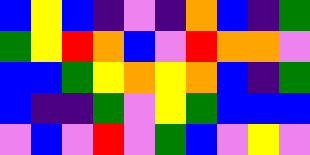[["blue", "yellow", "blue", "indigo", "violet", "indigo", "orange", "blue", "indigo", "green"], ["green", "yellow", "red", "orange", "blue", "violet", "red", "orange", "orange", "violet"], ["blue", "blue", "green", "yellow", "orange", "yellow", "orange", "blue", "indigo", "green"], ["blue", "indigo", "indigo", "green", "violet", "yellow", "green", "blue", "blue", "blue"], ["violet", "blue", "violet", "red", "violet", "green", "blue", "violet", "yellow", "violet"]]